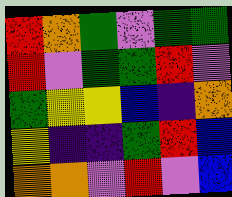[["red", "orange", "green", "violet", "green", "green"], ["red", "violet", "green", "green", "red", "violet"], ["green", "yellow", "yellow", "blue", "indigo", "orange"], ["yellow", "indigo", "indigo", "green", "red", "blue"], ["orange", "orange", "violet", "red", "violet", "blue"]]